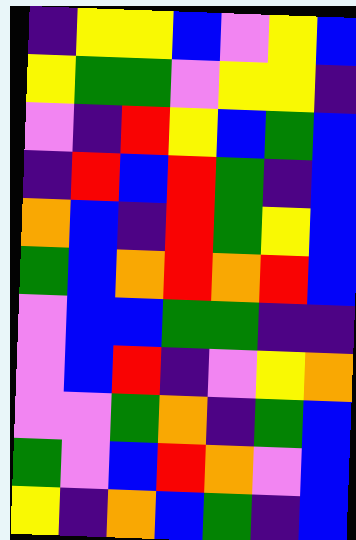[["indigo", "yellow", "yellow", "blue", "violet", "yellow", "blue"], ["yellow", "green", "green", "violet", "yellow", "yellow", "indigo"], ["violet", "indigo", "red", "yellow", "blue", "green", "blue"], ["indigo", "red", "blue", "red", "green", "indigo", "blue"], ["orange", "blue", "indigo", "red", "green", "yellow", "blue"], ["green", "blue", "orange", "red", "orange", "red", "blue"], ["violet", "blue", "blue", "green", "green", "indigo", "indigo"], ["violet", "blue", "red", "indigo", "violet", "yellow", "orange"], ["violet", "violet", "green", "orange", "indigo", "green", "blue"], ["green", "violet", "blue", "red", "orange", "violet", "blue"], ["yellow", "indigo", "orange", "blue", "green", "indigo", "blue"]]